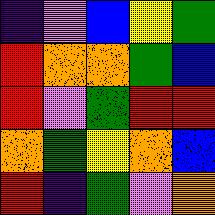[["indigo", "violet", "blue", "yellow", "green"], ["red", "orange", "orange", "green", "blue"], ["red", "violet", "green", "red", "red"], ["orange", "green", "yellow", "orange", "blue"], ["red", "indigo", "green", "violet", "orange"]]